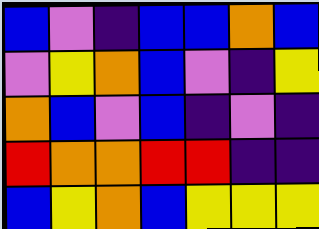[["blue", "violet", "indigo", "blue", "blue", "orange", "blue"], ["violet", "yellow", "orange", "blue", "violet", "indigo", "yellow"], ["orange", "blue", "violet", "blue", "indigo", "violet", "indigo"], ["red", "orange", "orange", "red", "red", "indigo", "indigo"], ["blue", "yellow", "orange", "blue", "yellow", "yellow", "yellow"]]